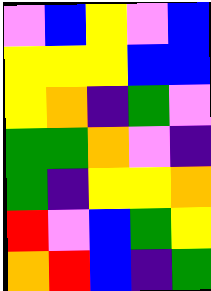[["violet", "blue", "yellow", "violet", "blue"], ["yellow", "yellow", "yellow", "blue", "blue"], ["yellow", "orange", "indigo", "green", "violet"], ["green", "green", "orange", "violet", "indigo"], ["green", "indigo", "yellow", "yellow", "orange"], ["red", "violet", "blue", "green", "yellow"], ["orange", "red", "blue", "indigo", "green"]]